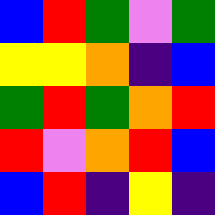[["blue", "red", "green", "violet", "green"], ["yellow", "yellow", "orange", "indigo", "blue"], ["green", "red", "green", "orange", "red"], ["red", "violet", "orange", "red", "blue"], ["blue", "red", "indigo", "yellow", "indigo"]]